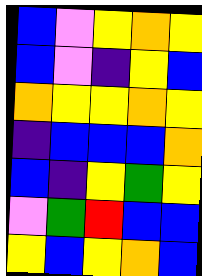[["blue", "violet", "yellow", "orange", "yellow"], ["blue", "violet", "indigo", "yellow", "blue"], ["orange", "yellow", "yellow", "orange", "yellow"], ["indigo", "blue", "blue", "blue", "orange"], ["blue", "indigo", "yellow", "green", "yellow"], ["violet", "green", "red", "blue", "blue"], ["yellow", "blue", "yellow", "orange", "blue"]]